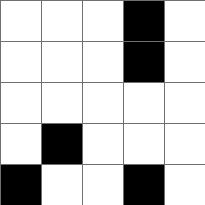[["white", "white", "white", "black", "white"], ["white", "white", "white", "black", "white"], ["white", "white", "white", "white", "white"], ["white", "black", "white", "white", "white"], ["black", "white", "white", "black", "white"]]